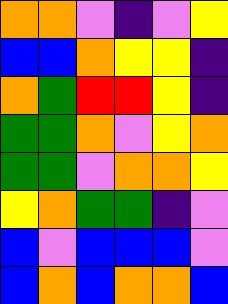[["orange", "orange", "violet", "indigo", "violet", "yellow"], ["blue", "blue", "orange", "yellow", "yellow", "indigo"], ["orange", "green", "red", "red", "yellow", "indigo"], ["green", "green", "orange", "violet", "yellow", "orange"], ["green", "green", "violet", "orange", "orange", "yellow"], ["yellow", "orange", "green", "green", "indigo", "violet"], ["blue", "violet", "blue", "blue", "blue", "violet"], ["blue", "orange", "blue", "orange", "orange", "blue"]]